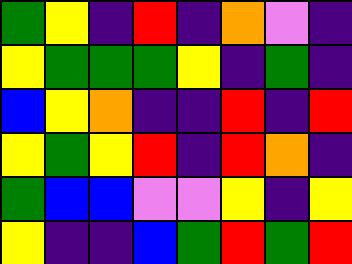[["green", "yellow", "indigo", "red", "indigo", "orange", "violet", "indigo"], ["yellow", "green", "green", "green", "yellow", "indigo", "green", "indigo"], ["blue", "yellow", "orange", "indigo", "indigo", "red", "indigo", "red"], ["yellow", "green", "yellow", "red", "indigo", "red", "orange", "indigo"], ["green", "blue", "blue", "violet", "violet", "yellow", "indigo", "yellow"], ["yellow", "indigo", "indigo", "blue", "green", "red", "green", "red"]]